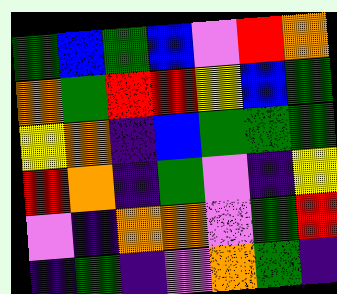[["green", "blue", "green", "blue", "violet", "red", "orange"], ["orange", "green", "red", "red", "yellow", "blue", "green"], ["yellow", "orange", "indigo", "blue", "green", "green", "green"], ["red", "orange", "indigo", "green", "violet", "indigo", "yellow"], ["violet", "indigo", "orange", "orange", "violet", "green", "red"], ["indigo", "green", "indigo", "violet", "orange", "green", "indigo"]]